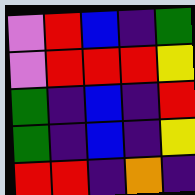[["violet", "red", "blue", "indigo", "green"], ["violet", "red", "red", "red", "yellow"], ["green", "indigo", "blue", "indigo", "red"], ["green", "indigo", "blue", "indigo", "yellow"], ["red", "red", "indigo", "orange", "indigo"]]